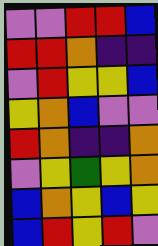[["violet", "violet", "red", "red", "blue"], ["red", "red", "orange", "indigo", "indigo"], ["violet", "red", "yellow", "yellow", "blue"], ["yellow", "orange", "blue", "violet", "violet"], ["red", "orange", "indigo", "indigo", "orange"], ["violet", "yellow", "green", "yellow", "orange"], ["blue", "orange", "yellow", "blue", "yellow"], ["blue", "red", "yellow", "red", "violet"]]